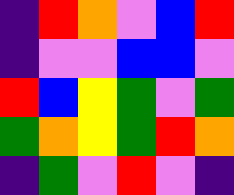[["indigo", "red", "orange", "violet", "blue", "red"], ["indigo", "violet", "violet", "blue", "blue", "violet"], ["red", "blue", "yellow", "green", "violet", "green"], ["green", "orange", "yellow", "green", "red", "orange"], ["indigo", "green", "violet", "red", "violet", "indigo"]]